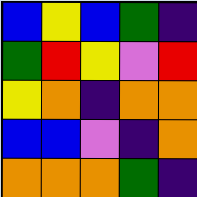[["blue", "yellow", "blue", "green", "indigo"], ["green", "red", "yellow", "violet", "red"], ["yellow", "orange", "indigo", "orange", "orange"], ["blue", "blue", "violet", "indigo", "orange"], ["orange", "orange", "orange", "green", "indigo"]]